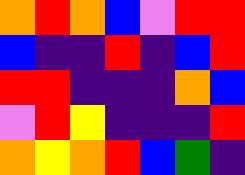[["orange", "red", "orange", "blue", "violet", "red", "red"], ["blue", "indigo", "indigo", "red", "indigo", "blue", "red"], ["red", "red", "indigo", "indigo", "indigo", "orange", "blue"], ["violet", "red", "yellow", "indigo", "indigo", "indigo", "red"], ["orange", "yellow", "orange", "red", "blue", "green", "indigo"]]